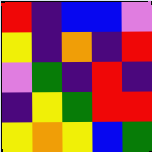[["red", "indigo", "blue", "blue", "violet"], ["yellow", "indigo", "orange", "indigo", "red"], ["violet", "green", "indigo", "red", "indigo"], ["indigo", "yellow", "green", "red", "red"], ["yellow", "orange", "yellow", "blue", "green"]]